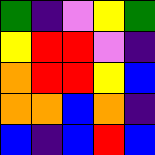[["green", "indigo", "violet", "yellow", "green"], ["yellow", "red", "red", "violet", "indigo"], ["orange", "red", "red", "yellow", "blue"], ["orange", "orange", "blue", "orange", "indigo"], ["blue", "indigo", "blue", "red", "blue"]]